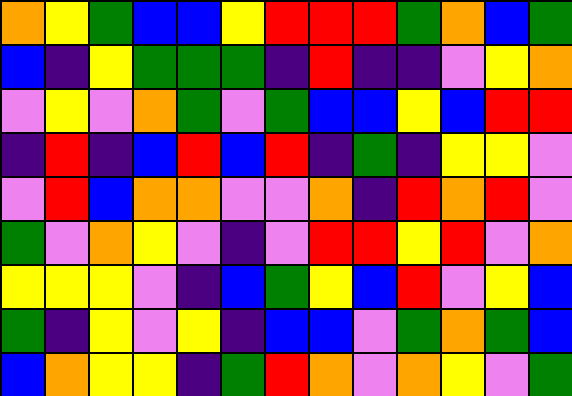[["orange", "yellow", "green", "blue", "blue", "yellow", "red", "red", "red", "green", "orange", "blue", "green"], ["blue", "indigo", "yellow", "green", "green", "green", "indigo", "red", "indigo", "indigo", "violet", "yellow", "orange"], ["violet", "yellow", "violet", "orange", "green", "violet", "green", "blue", "blue", "yellow", "blue", "red", "red"], ["indigo", "red", "indigo", "blue", "red", "blue", "red", "indigo", "green", "indigo", "yellow", "yellow", "violet"], ["violet", "red", "blue", "orange", "orange", "violet", "violet", "orange", "indigo", "red", "orange", "red", "violet"], ["green", "violet", "orange", "yellow", "violet", "indigo", "violet", "red", "red", "yellow", "red", "violet", "orange"], ["yellow", "yellow", "yellow", "violet", "indigo", "blue", "green", "yellow", "blue", "red", "violet", "yellow", "blue"], ["green", "indigo", "yellow", "violet", "yellow", "indigo", "blue", "blue", "violet", "green", "orange", "green", "blue"], ["blue", "orange", "yellow", "yellow", "indigo", "green", "red", "orange", "violet", "orange", "yellow", "violet", "green"]]